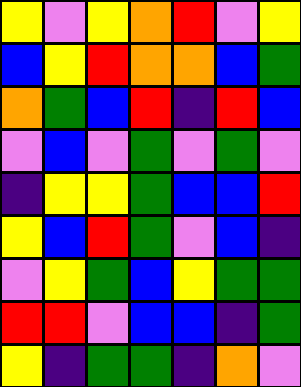[["yellow", "violet", "yellow", "orange", "red", "violet", "yellow"], ["blue", "yellow", "red", "orange", "orange", "blue", "green"], ["orange", "green", "blue", "red", "indigo", "red", "blue"], ["violet", "blue", "violet", "green", "violet", "green", "violet"], ["indigo", "yellow", "yellow", "green", "blue", "blue", "red"], ["yellow", "blue", "red", "green", "violet", "blue", "indigo"], ["violet", "yellow", "green", "blue", "yellow", "green", "green"], ["red", "red", "violet", "blue", "blue", "indigo", "green"], ["yellow", "indigo", "green", "green", "indigo", "orange", "violet"]]